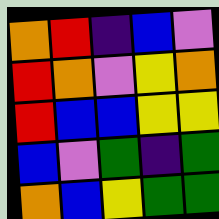[["orange", "red", "indigo", "blue", "violet"], ["red", "orange", "violet", "yellow", "orange"], ["red", "blue", "blue", "yellow", "yellow"], ["blue", "violet", "green", "indigo", "green"], ["orange", "blue", "yellow", "green", "green"]]